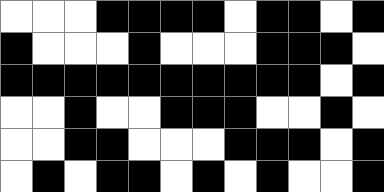[["white", "white", "white", "black", "black", "black", "black", "white", "black", "black", "white", "black"], ["black", "white", "white", "white", "black", "white", "white", "white", "black", "black", "black", "white"], ["black", "black", "black", "black", "black", "black", "black", "black", "black", "black", "white", "black"], ["white", "white", "black", "white", "white", "black", "black", "black", "white", "white", "black", "white"], ["white", "white", "black", "black", "white", "white", "white", "black", "black", "black", "white", "black"], ["white", "black", "white", "black", "black", "white", "black", "white", "black", "white", "white", "black"]]